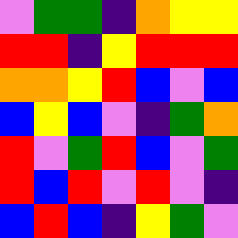[["violet", "green", "green", "indigo", "orange", "yellow", "yellow"], ["red", "red", "indigo", "yellow", "red", "red", "red"], ["orange", "orange", "yellow", "red", "blue", "violet", "blue"], ["blue", "yellow", "blue", "violet", "indigo", "green", "orange"], ["red", "violet", "green", "red", "blue", "violet", "green"], ["red", "blue", "red", "violet", "red", "violet", "indigo"], ["blue", "red", "blue", "indigo", "yellow", "green", "violet"]]